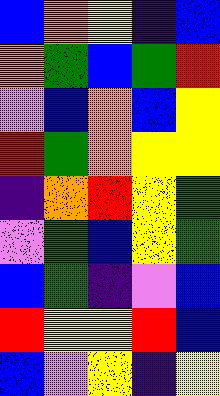[["blue", "orange", "yellow", "indigo", "blue"], ["orange", "green", "blue", "green", "red"], ["violet", "blue", "orange", "blue", "yellow"], ["red", "green", "orange", "yellow", "yellow"], ["indigo", "orange", "red", "yellow", "green"], ["violet", "green", "blue", "yellow", "green"], ["blue", "green", "indigo", "violet", "blue"], ["red", "yellow", "yellow", "red", "blue"], ["blue", "violet", "yellow", "indigo", "yellow"]]